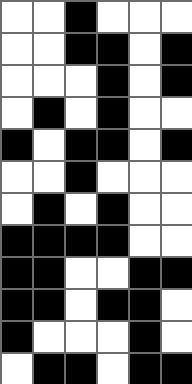[["white", "white", "black", "white", "white", "white"], ["white", "white", "black", "black", "white", "black"], ["white", "white", "white", "black", "white", "black"], ["white", "black", "white", "black", "white", "white"], ["black", "white", "black", "black", "white", "black"], ["white", "white", "black", "white", "white", "white"], ["white", "black", "white", "black", "white", "white"], ["black", "black", "black", "black", "white", "white"], ["black", "black", "white", "white", "black", "black"], ["black", "black", "white", "black", "black", "white"], ["black", "white", "white", "white", "black", "white"], ["white", "black", "black", "white", "black", "black"]]